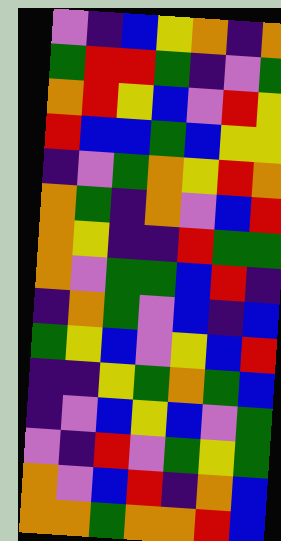[["violet", "indigo", "blue", "yellow", "orange", "indigo", "orange"], ["green", "red", "red", "green", "indigo", "violet", "green"], ["orange", "red", "yellow", "blue", "violet", "red", "yellow"], ["red", "blue", "blue", "green", "blue", "yellow", "yellow"], ["indigo", "violet", "green", "orange", "yellow", "red", "orange"], ["orange", "green", "indigo", "orange", "violet", "blue", "red"], ["orange", "yellow", "indigo", "indigo", "red", "green", "green"], ["orange", "violet", "green", "green", "blue", "red", "indigo"], ["indigo", "orange", "green", "violet", "blue", "indigo", "blue"], ["green", "yellow", "blue", "violet", "yellow", "blue", "red"], ["indigo", "indigo", "yellow", "green", "orange", "green", "blue"], ["indigo", "violet", "blue", "yellow", "blue", "violet", "green"], ["violet", "indigo", "red", "violet", "green", "yellow", "green"], ["orange", "violet", "blue", "red", "indigo", "orange", "blue"], ["orange", "orange", "green", "orange", "orange", "red", "blue"]]